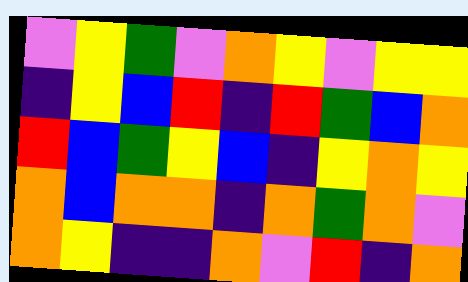[["violet", "yellow", "green", "violet", "orange", "yellow", "violet", "yellow", "yellow"], ["indigo", "yellow", "blue", "red", "indigo", "red", "green", "blue", "orange"], ["red", "blue", "green", "yellow", "blue", "indigo", "yellow", "orange", "yellow"], ["orange", "blue", "orange", "orange", "indigo", "orange", "green", "orange", "violet"], ["orange", "yellow", "indigo", "indigo", "orange", "violet", "red", "indigo", "orange"]]